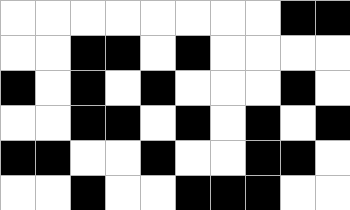[["white", "white", "white", "white", "white", "white", "white", "white", "black", "black"], ["white", "white", "black", "black", "white", "black", "white", "white", "white", "white"], ["black", "white", "black", "white", "black", "white", "white", "white", "black", "white"], ["white", "white", "black", "black", "white", "black", "white", "black", "white", "black"], ["black", "black", "white", "white", "black", "white", "white", "black", "black", "white"], ["white", "white", "black", "white", "white", "black", "black", "black", "white", "white"]]